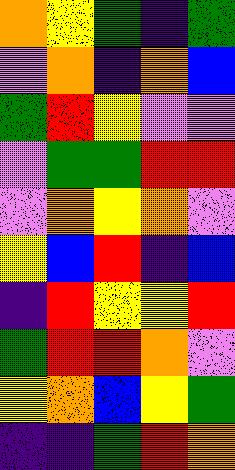[["orange", "yellow", "green", "indigo", "green"], ["violet", "orange", "indigo", "orange", "blue"], ["green", "red", "yellow", "violet", "violet"], ["violet", "green", "green", "red", "red"], ["violet", "orange", "yellow", "orange", "violet"], ["yellow", "blue", "red", "indigo", "blue"], ["indigo", "red", "yellow", "yellow", "red"], ["green", "red", "red", "orange", "violet"], ["yellow", "orange", "blue", "yellow", "green"], ["indigo", "indigo", "green", "red", "orange"]]